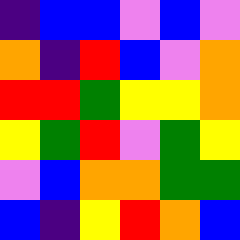[["indigo", "blue", "blue", "violet", "blue", "violet"], ["orange", "indigo", "red", "blue", "violet", "orange"], ["red", "red", "green", "yellow", "yellow", "orange"], ["yellow", "green", "red", "violet", "green", "yellow"], ["violet", "blue", "orange", "orange", "green", "green"], ["blue", "indigo", "yellow", "red", "orange", "blue"]]